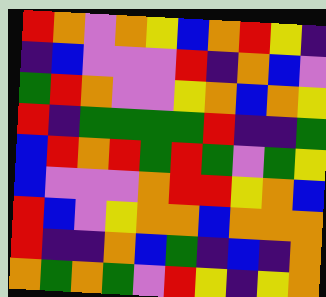[["red", "orange", "violet", "orange", "yellow", "blue", "orange", "red", "yellow", "indigo"], ["indigo", "blue", "violet", "violet", "violet", "red", "indigo", "orange", "blue", "violet"], ["green", "red", "orange", "violet", "violet", "yellow", "orange", "blue", "orange", "yellow"], ["red", "indigo", "green", "green", "green", "green", "red", "indigo", "indigo", "green"], ["blue", "red", "orange", "red", "green", "red", "green", "violet", "green", "yellow"], ["blue", "violet", "violet", "violet", "orange", "red", "red", "yellow", "orange", "blue"], ["red", "blue", "violet", "yellow", "orange", "orange", "blue", "orange", "orange", "orange"], ["red", "indigo", "indigo", "orange", "blue", "green", "indigo", "blue", "indigo", "orange"], ["orange", "green", "orange", "green", "violet", "red", "yellow", "indigo", "yellow", "orange"]]